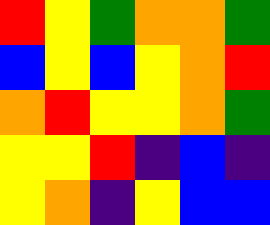[["red", "yellow", "green", "orange", "orange", "green"], ["blue", "yellow", "blue", "yellow", "orange", "red"], ["orange", "red", "yellow", "yellow", "orange", "green"], ["yellow", "yellow", "red", "indigo", "blue", "indigo"], ["yellow", "orange", "indigo", "yellow", "blue", "blue"]]